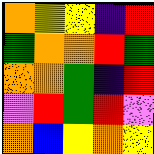[["orange", "yellow", "yellow", "indigo", "red"], ["green", "orange", "orange", "red", "green"], ["orange", "orange", "green", "indigo", "red"], ["violet", "red", "green", "red", "violet"], ["orange", "blue", "yellow", "orange", "yellow"]]